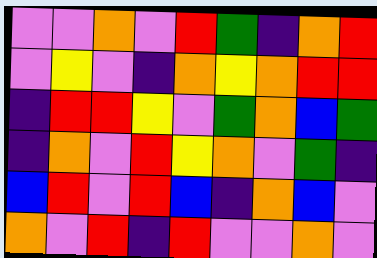[["violet", "violet", "orange", "violet", "red", "green", "indigo", "orange", "red"], ["violet", "yellow", "violet", "indigo", "orange", "yellow", "orange", "red", "red"], ["indigo", "red", "red", "yellow", "violet", "green", "orange", "blue", "green"], ["indigo", "orange", "violet", "red", "yellow", "orange", "violet", "green", "indigo"], ["blue", "red", "violet", "red", "blue", "indigo", "orange", "blue", "violet"], ["orange", "violet", "red", "indigo", "red", "violet", "violet", "orange", "violet"]]